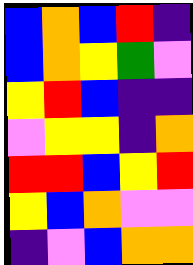[["blue", "orange", "blue", "red", "indigo"], ["blue", "orange", "yellow", "green", "violet"], ["yellow", "red", "blue", "indigo", "indigo"], ["violet", "yellow", "yellow", "indigo", "orange"], ["red", "red", "blue", "yellow", "red"], ["yellow", "blue", "orange", "violet", "violet"], ["indigo", "violet", "blue", "orange", "orange"]]